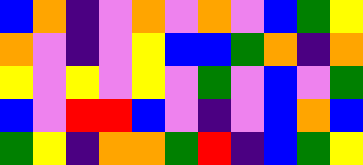[["blue", "orange", "indigo", "violet", "orange", "violet", "orange", "violet", "blue", "green", "yellow"], ["orange", "violet", "indigo", "violet", "yellow", "blue", "blue", "green", "orange", "indigo", "orange"], ["yellow", "violet", "yellow", "violet", "yellow", "violet", "green", "violet", "blue", "violet", "green"], ["blue", "violet", "red", "red", "blue", "violet", "indigo", "violet", "blue", "orange", "blue"], ["green", "yellow", "indigo", "orange", "orange", "green", "red", "indigo", "blue", "green", "yellow"]]